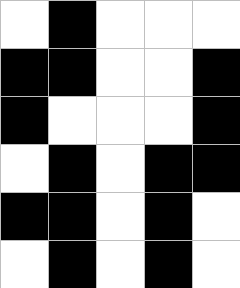[["white", "black", "white", "white", "white"], ["black", "black", "white", "white", "black"], ["black", "white", "white", "white", "black"], ["white", "black", "white", "black", "black"], ["black", "black", "white", "black", "white"], ["white", "black", "white", "black", "white"]]